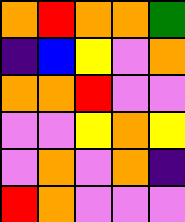[["orange", "red", "orange", "orange", "green"], ["indigo", "blue", "yellow", "violet", "orange"], ["orange", "orange", "red", "violet", "violet"], ["violet", "violet", "yellow", "orange", "yellow"], ["violet", "orange", "violet", "orange", "indigo"], ["red", "orange", "violet", "violet", "violet"]]